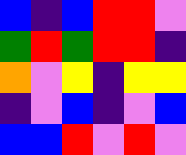[["blue", "indigo", "blue", "red", "red", "violet"], ["green", "red", "green", "red", "red", "indigo"], ["orange", "violet", "yellow", "indigo", "yellow", "yellow"], ["indigo", "violet", "blue", "indigo", "violet", "blue"], ["blue", "blue", "red", "violet", "red", "violet"]]